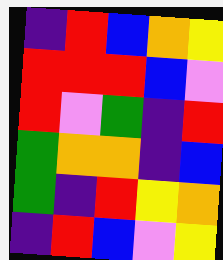[["indigo", "red", "blue", "orange", "yellow"], ["red", "red", "red", "blue", "violet"], ["red", "violet", "green", "indigo", "red"], ["green", "orange", "orange", "indigo", "blue"], ["green", "indigo", "red", "yellow", "orange"], ["indigo", "red", "blue", "violet", "yellow"]]